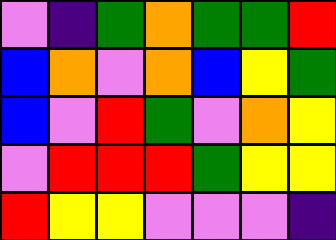[["violet", "indigo", "green", "orange", "green", "green", "red"], ["blue", "orange", "violet", "orange", "blue", "yellow", "green"], ["blue", "violet", "red", "green", "violet", "orange", "yellow"], ["violet", "red", "red", "red", "green", "yellow", "yellow"], ["red", "yellow", "yellow", "violet", "violet", "violet", "indigo"]]